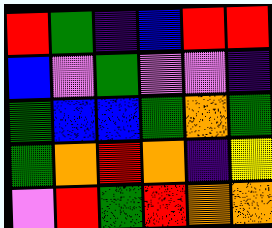[["red", "green", "indigo", "blue", "red", "red"], ["blue", "violet", "green", "violet", "violet", "indigo"], ["green", "blue", "blue", "green", "orange", "green"], ["green", "orange", "red", "orange", "indigo", "yellow"], ["violet", "red", "green", "red", "orange", "orange"]]